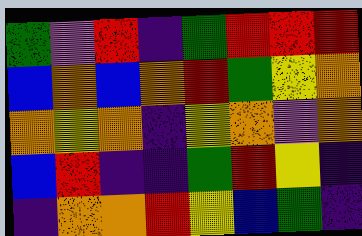[["green", "violet", "red", "indigo", "green", "red", "red", "red"], ["blue", "orange", "blue", "orange", "red", "green", "yellow", "orange"], ["orange", "yellow", "orange", "indigo", "yellow", "orange", "violet", "orange"], ["blue", "red", "indigo", "indigo", "green", "red", "yellow", "indigo"], ["indigo", "orange", "orange", "red", "yellow", "blue", "green", "indigo"]]